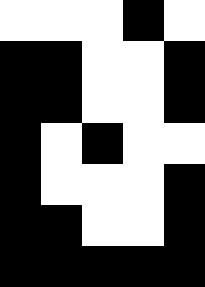[["white", "white", "white", "black", "white"], ["black", "black", "white", "white", "black"], ["black", "black", "white", "white", "black"], ["black", "white", "black", "white", "white"], ["black", "white", "white", "white", "black"], ["black", "black", "white", "white", "black"], ["black", "black", "black", "black", "black"]]